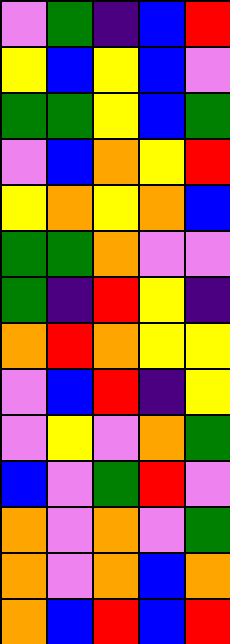[["violet", "green", "indigo", "blue", "red"], ["yellow", "blue", "yellow", "blue", "violet"], ["green", "green", "yellow", "blue", "green"], ["violet", "blue", "orange", "yellow", "red"], ["yellow", "orange", "yellow", "orange", "blue"], ["green", "green", "orange", "violet", "violet"], ["green", "indigo", "red", "yellow", "indigo"], ["orange", "red", "orange", "yellow", "yellow"], ["violet", "blue", "red", "indigo", "yellow"], ["violet", "yellow", "violet", "orange", "green"], ["blue", "violet", "green", "red", "violet"], ["orange", "violet", "orange", "violet", "green"], ["orange", "violet", "orange", "blue", "orange"], ["orange", "blue", "red", "blue", "red"]]